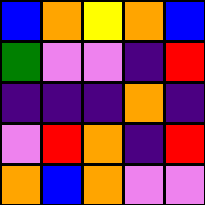[["blue", "orange", "yellow", "orange", "blue"], ["green", "violet", "violet", "indigo", "red"], ["indigo", "indigo", "indigo", "orange", "indigo"], ["violet", "red", "orange", "indigo", "red"], ["orange", "blue", "orange", "violet", "violet"]]